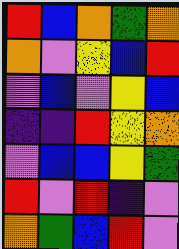[["red", "blue", "orange", "green", "orange"], ["orange", "violet", "yellow", "blue", "red"], ["violet", "blue", "violet", "yellow", "blue"], ["indigo", "indigo", "red", "yellow", "orange"], ["violet", "blue", "blue", "yellow", "green"], ["red", "violet", "red", "indigo", "violet"], ["orange", "green", "blue", "red", "violet"]]